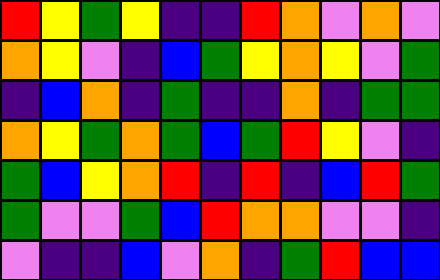[["red", "yellow", "green", "yellow", "indigo", "indigo", "red", "orange", "violet", "orange", "violet"], ["orange", "yellow", "violet", "indigo", "blue", "green", "yellow", "orange", "yellow", "violet", "green"], ["indigo", "blue", "orange", "indigo", "green", "indigo", "indigo", "orange", "indigo", "green", "green"], ["orange", "yellow", "green", "orange", "green", "blue", "green", "red", "yellow", "violet", "indigo"], ["green", "blue", "yellow", "orange", "red", "indigo", "red", "indigo", "blue", "red", "green"], ["green", "violet", "violet", "green", "blue", "red", "orange", "orange", "violet", "violet", "indigo"], ["violet", "indigo", "indigo", "blue", "violet", "orange", "indigo", "green", "red", "blue", "blue"]]